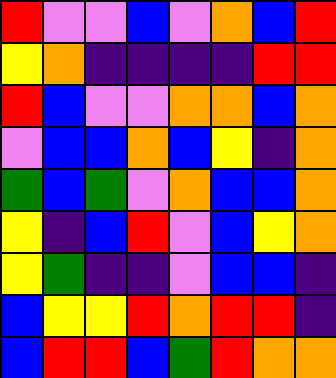[["red", "violet", "violet", "blue", "violet", "orange", "blue", "red"], ["yellow", "orange", "indigo", "indigo", "indigo", "indigo", "red", "red"], ["red", "blue", "violet", "violet", "orange", "orange", "blue", "orange"], ["violet", "blue", "blue", "orange", "blue", "yellow", "indigo", "orange"], ["green", "blue", "green", "violet", "orange", "blue", "blue", "orange"], ["yellow", "indigo", "blue", "red", "violet", "blue", "yellow", "orange"], ["yellow", "green", "indigo", "indigo", "violet", "blue", "blue", "indigo"], ["blue", "yellow", "yellow", "red", "orange", "red", "red", "indigo"], ["blue", "red", "red", "blue", "green", "red", "orange", "orange"]]